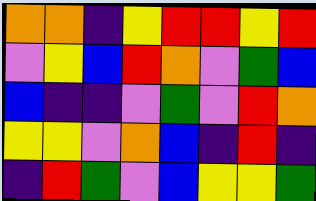[["orange", "orange", "indigo", "yellow", "red", "red", "yellow", "red"], ["violet", "yellow", "blue", "red", "orange", "violet", "green", "blue"], ["blue", "indigo", "indigo", "violet", "green", "violet", "red", "orange"], ["yellow", "yellow", "violet", "orange", "blue", "indigo", "red", "indigo"], ["indigo", "red", "green", "violet", "blue", "yellow", "yellow", "green"]]